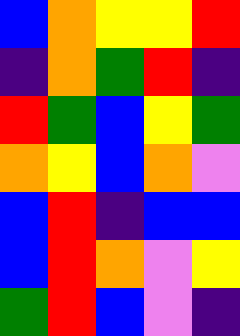[["blue", "orange", "yellow", "yellow", "red"], ["indigo", "orange", "green", "red", "indigo"], ["red", "green", "blue", "yellow", "green"], ["orange", "yellow", "blue", "orange", "violet"], ["blue", "red", "indigo", "blue", "blue"], ["blue", "red", "orange", "violet", "yellow"], ["green", "red", "blue", "violet", "indigo"]]